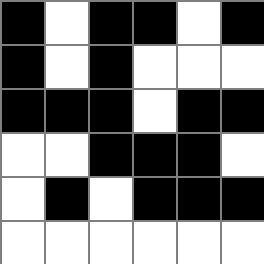[["black", "white", "black", "black", "white", "black"], ["black", "white", "black", "white", "white", "white"], ["black", "black", "black", "white", "black", "black"], ["white", "white", "black", "black", "black", "white"], ["white", "black", "white", "black", "black", "black"], ["white", "white", "white", "white", "white", "white"]]